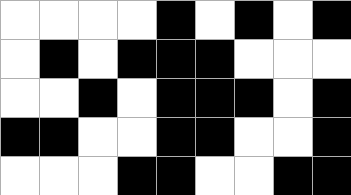[["white", "white", "white", "white", "black", "white", "black", "white", "black"], ["white", "black", "white", "black", "black", "black", "white", "white", "white"], ["white", "white", "black", "white", "black", "black", "black", "white", "black"], ["black", "black", "white", "white", "black", "black", "white", "white", "black"], ["white", "white", "white", "black", "black", "white", "white", "black", "black"]]